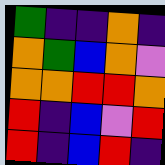[["green", "indigo", "indigo", "orange", "indigo"], ["orange", "green", "blue", "orange", "violet"], ["orange", "orange", "red", "red", "orange"], ["red", "indigo", "blue", "violet", "red"], ["red", "indigo", "blue", "red", "indigo"]]